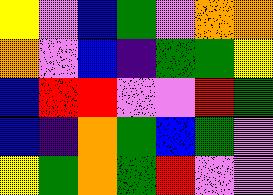[["yellow", "violet", "blue", "green", "violet", "orange", "orange"], ["orange", "violet", "blue", "indigo", "green", "green", "yellow"], ["blue", "red", "red", "violet", "violet", "red", "green"], ["blue", "indigo", "orange", "green", "blue", "green", "violet"], ["yellow", "green", "orange", "green", "red", "violet", "violet"]]